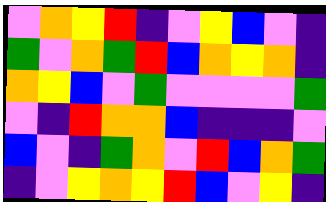[["violet", "orange", "yellow", "red", "indigo", "violet", "yellow", "blue", "violet", "indigo"], ["green", "violet", "orange", "green", "red", "blue", "orange", "yellow", "orange", "indigo"], ["orange", "yellow", "blue", "violet", "green", "violet", "violet", "violet", "violet", "green"], ["violet", "indigo", "red", "orange", "orange", "blue", "indigo", "indigo", "indigo", "violet"], ["blue", "violet", "indigo", "green", "orange", "violet", "red", "blue", "orange", "green"], ["indigo", "violet", "yellow", "orange", "yellow", "red", "blue", "violet", "yellow", "indigo"]]